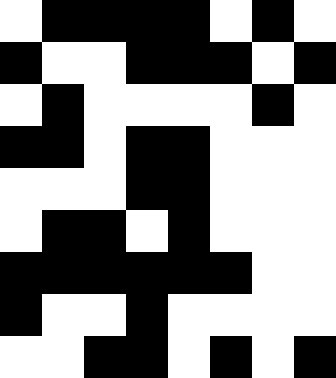[["white", "black", "black", "black", "black", "white", "black", "white"], ["black", "white", "white", "black", "black", "black", "white", "black"], ["white", "black", "white", "white", "white", "white", "black", "white"], ["black", "black", "white", "black", "black", "white", "white", "white"], ["white", "white", "white", "black", "black", "white", "white", "white"], ["white", "black", "black", "white", "black", "white", "white", "white"], ["black", "black", "black", "black", "black", "black", "white", "white"], ["black", "white", "white", "black", "white", "white", "white", "white"], ["white", "white", "black", "black", "white", "black", "white", "black"]]